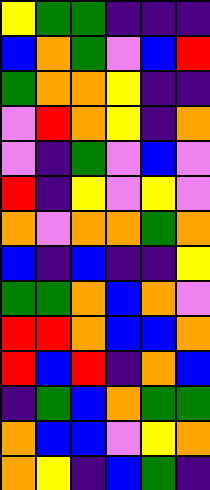[["yellow", "green", "green", "indigo", "indigo", "indigo"], ["blue", "orange", "green", "violet", "blue", "red"], ["green", "orange", "orange", "yellow", "indigo", "indigo"], ["violet", "red", "orange", "yellow", "indigo", "orange"], ["violet", "indigo", "green", "violet", "blue", "violet"], ["red", "indigo", "yellow", "violet", "yellow", "violet"], ["orange", "violet", "orange", "orange", "green", "orange"], ["blue", "indigo", "blue", "indigo", "indigo", "yellow"], ["green", "green", "orange", "blue", "orange", "violet"], ["red", "red", "orange", "blue", "blue", "orange"], ["red", "blue", "red", "indigo", "orange", "blue"], ["indigo", "green", "blue", "orange", "green", "green"], ["orange", "blue", "blue", "violet", "yellow", "orange"], ["orange", "yellow", "indigo", "blue", "green", "indigo"]]